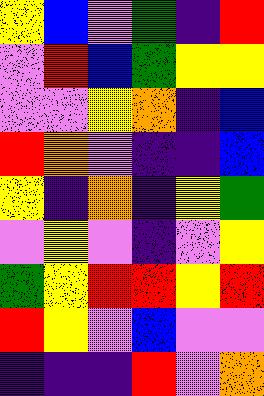[["yellow", "blue", "violet", "green", "indigo", "red"], ["violet", "red", "blue", "green", "yellow", "yellow"], ["violet", "violet", "yellow", "orange", "indigo", "blue"], ["red", "orange", "violet", "indigo", "indigo", "blue"], ["yellow", "indigo", "orange", "indigo", "yellow", "green"], ["violet", "yellow", "violet", "indigo", "violet", "yellow"], ["green", "yellow", "red", "red", "yellow", "red"], ["red", "yellow", "violet", "blue", "violet", "violet"], ["indigo", "indigo", "indigo", "red", "violet", "orange"]]